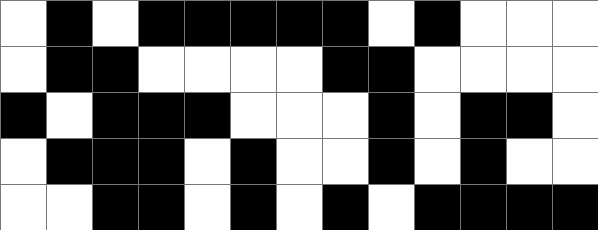[["white", "black", "white", "black", "black", "black", "black", "black", "white", "black", "white", "white", "white"], ["white", "black", "black", "white", "white", "white", "white", "black", "black", "white", "white", "white", "white"], ["black", "white", "black", "black", "black", "white", "white", "white", "black", "white", "black", "black", "white"], ["white", "black", "black", "black", "white", "black", "white", "white", "black", "white", "black", "white", "white"], ["white", "white", "black", "black", "white", "black", "white", "black", "white", "black", "black", "black", "black"]]